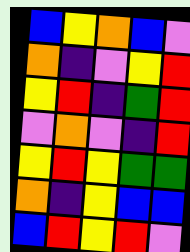[["blue", "yellow", "orange", "blue", "violet"], ["orange", "indigo", "violet", "yellow", "red"], ["yellow", "red", "indigo", "green", "red"], ["violet", "orange", "violet", "indigo", "red"], ["yellow", "red", "yellow", "green", "green"], ["orange", "indigo", "yellow", "blue", "blue"], ["blue", "red", "yellow", "red", "violet"]]